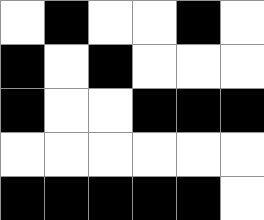[["white", "black", "white", "white", "black", "white"], ["black", "white", "black", "white", "white", "white"], ["black", "white", "white", "black", "black", "black"], ["white", "white", "white", "white", "white", "white"], ["black", "black", "black", "black", "black", "white"]]